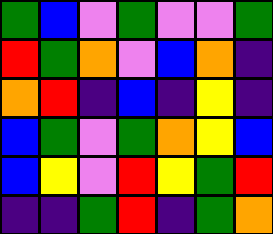[["green", "blue", "violet", "green", "violet", "violet", "green"], ["red", "green", "orange", "violet", "blue", "orange", "indigo"], ["orange", "red", "indigo", "blue", "indigo", "yellow", "indigo"], ["blue", "green", "violet", "green", "orange", "yellow", "blue"], ["blue", "yellow", "violet", "red", "yellow", "green", "red"], ["indigo", "indigo", "green", "red", "indigo", "green", "orange"]]